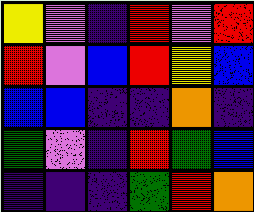[["yellow", "violet", "indigo", "red", "violet", "red"], ["red", "violet", "blue", "red", "yellow", "blue"], ["blue", "blue", "indigo", "indigo", "orange", "indigo"], ["green", "violet", "indigo", "red", "green", "blue"], ["indigo", "indigo", "indigo", "green", "red", "orange"]]